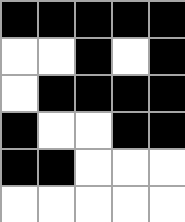[["black", "black", "black", "black", "black"], ["white", "white", "black", "white", "black"], ["white", "black", "black", "black", "black"], ["black", "white", "white", "black", "black"], ["black", "black", "white", "white", "white"], ["white", "white", "white", "white", "white"]]